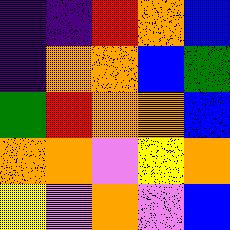[["indigo", "indigo", "red", "orange", "blue"], ["indigo", "orange", "orange", "blue", "green"], ["green", "red", "orange", "orange", "blue"], ["orange", "orange", "violet", "yellow", "orange"], ["yellow", "violet", "orange", "violet", "blue"]]